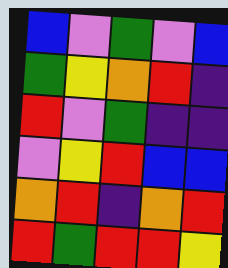[["blue", "violet", "green", "violet", "blue"], ["green", "yellow", "orange", "red", "indigo"], ["red", "violet", "green", "indigo", "indigo"], ["violet", "yellow", "red", "blue", "blue"], ["orange", "red", "indigo", "orange", "red"], ["red", "green", "red", "red", "yellow"]]